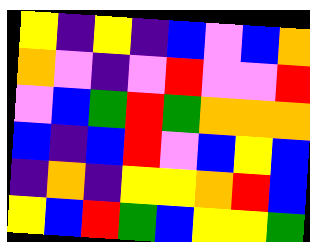[["yellow", "indigo", "yellow", "indigo", "blue", "violet", "blue", "orange"], ["orange", "violet", "indigo", "violet", "red", "violet", "violet", "red"], ["violet", "blue", "green", "red", "green", "orange", "orange", "orange"], ["blue", "indigo", "blue", "red", "violet", "blue", "yellow", "blue"], ["indigo", "orange", "indigo", "yellow", "yellow", "orange", "red", "blue"], ["yellow", "blue", "red", "green", "blue", "yellow", "yellow", "green"]]